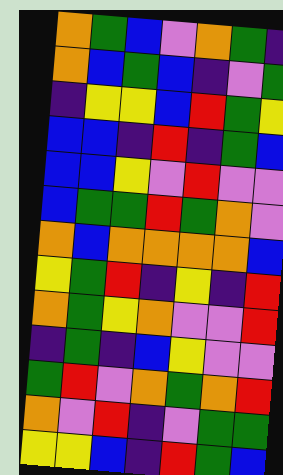[["orange", "green", "blue", "violet", "orange", "green", "indigo"], ["orange", "blue", "green", "blue", "indigo", "violet", "green"], ["indigo", "yellow", "yellow", "blue", "red", "green", "yellow"], ["blue", "blue", "indigo", "red", "indigo", "green", "blue"], ["blue", "blue", "yellow", "violet", "red", "violet", "violet"], ["blue", "green", "green", "red", "green", "orange", "violet"], ["orange", "blue", "orange", "orange", "orange", "orange", "blue"], ["yellow", "green", "red", "indigo", "yellow", "indigo", "red"], ["orange", "green", "yellow", "orange", "violet", "violet", "red"], ["indigo", "green", "indigo", "blue", "yellow", "violet", "violet"], ["green", "red", "violet", "orange", "green", "orange", "red"], ["orange", "violet", "red", "indigo", "violet", "green", "green"], ["yellow", "yellow", "blue", "indigo", "red", "green", "blue"]]